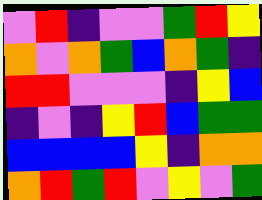[["violet", "red", "indigo", "violet", "violet", "green", "red", "yellow"], ["orange", "violet", "orange", "green", "blue", "orange", "green", "indigo"], ["red", "red", "violet", "violet", "violet", "indigo", "yellow", "blue"], ["indigo", "violet", "indigo", "yellow", "red", "blue", "green", "green"], ["blue", "blue", "blue", "blue", "yellow", "indigo", "orange", "orange"], ["orange", "red", "green", "red", "violet", "yellow", "violet", "green"]]